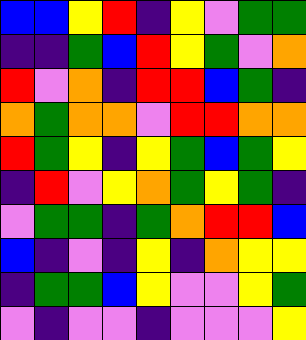[["blue", "blue", "yellow", "red", "indigo", "yellow", "violet", "green", "green"], ["indigo", "indigo", "green", "blue", "red", "yellow", "green", "violet", "orange"], ["red", "violet", "orange", "indigo", "red", "red", "blue", "green", "indigo"], ["orange", "green", "orange", "orange", "violet", "red", "red", "orange", "orange"], ["red", "green", "yellow", "indigo", "yellow", "green", "blue", "green", "yellow"], ["indigo", "red", "violet", "yellow", "orange", "green", "yellow", "green", "indigo"], ["violet", "green", "green", "indigo", "green", "orange", "red", "red", "blue"], ["blue", "indigo", "violet", "indigo", "yellow", "indigo", "orange", "yellow", "yellow"], ["indigo", "green", "green", "blue", "yellow", "violet", "violet", "yellow", "green"], ["violet", "indigo", "violet", "violet", "indigo", "violet", "violet", "violet", "yellow"]]